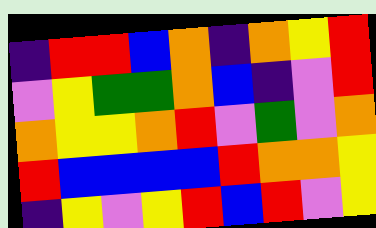[["indigo", "red", "red", "blue", "orange", "indigo", "orange", "yellow", "red"], ["violet", "yellow", "green", "green", "orange", "blue", "indigo", "violet", "red"], ["orange", "yellow", "yellow", "orange", "red", "violet", "green", "violet", "orange"], ["red", "blue", "blue", "blue", "blue", "red", "orange", "orange", "yellow"], ["indigo", "yellow", "violet", "yellow", "red", "blue", "red", "violet", "yellow"]]